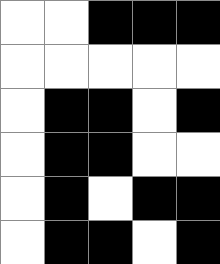[["white", "white", "black", "black", "black"], ["white", "white", "white", "white", "white"], ["white", "black", "black", "white", "black"], ["white", "black", "black", "white", "white"], ["white", "black", "white", "black", "black"], ["white", "black", "black", "white", "black"]]